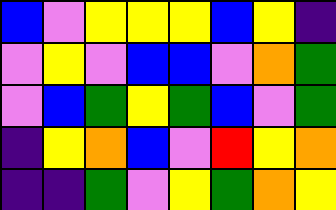[["blue", "violet", "yellow", "yellow", "yellow", "blue", "yellow", "indigo"], ["violet", "yellow", "violet", "blue", "blue", "violet", "orange", "green"], ["violet", "blue", "green", "yellow", "green", "blue", "violet", "green"], ["indigo", "yellow", "orange", "blue", "violet", "red", "yellow", "orange"], ["indigo", "indigo", "green", "violet", "yellow", "green", "orange", "yellow"]]